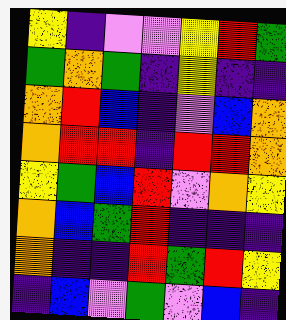[["yellow", "indigo", "violet", "violet", "yellow", "red", "green"], ["green", "orange", "green", "indigo", "yellow", "indigo", "indigo"], ["orange", "red", "blue", "indigo", "violet", "blue", "orange"], ["orange", "red", "red", "indigo", "red", "red", "orange"], ["yellow", "green", "blue", "red", "violet", "orange", "yellow"], ["orange", "blue", "green", "red", "indigo", "indigo", "indigo"], ["orange", "indigo", "indigo", "red", "green", "red", "yellow"], ["indigo", "blue", "violet", "green", "violet", "blue", "indigo"]]